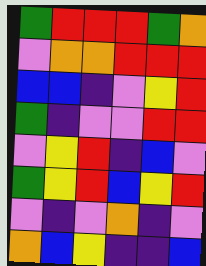[["green", "red", "red", "red", "green", "orange"], ["violet", "orange", "orange", "red", "red", "red"], ["blue", "blue", "indigo", "violet", "yellow", "red"], ["green", "indigo", "violet", "violet", "red", "red"], ["violet", "yellow", "red", "indigo", "blue", "violet"], ["green", "yellow", "red", "blue", "yellow", "red"], ["violet", "indigo", "violet", "orange", "indigo", "violet"], ["orange", "blue", "yellow", "indigo", "indigo", "blue"]]